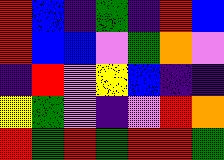[["red", "blue", "indigo", "green", "indigo", "red", "blue"], ["red", "blue", "blue", "violet", "green", "orange", "violet"], ["indigo", "red", "violet", "yellow", "blue", "indigo", "indigo"], ["yellow", "green", "violet", "indigo", "violet", "red", "orange"], ["red", "green", "red", "green", "red", "red", "green"]]